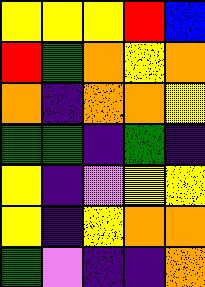[["yellow", "yellow", "yellow", "red", "blue"], ["red", "green", "orange", "yellow", "orange"], ["orange", "indigo", "orange", "orange", "yellow"], ["green", "green", "indigo", "green", "indigo"], ["yellow", "indigo", "violet", "yellow", "yellow"], ["yellow", "indigo", "yellow", "orange", "orange"], ["green", "violet", "indigo", "indigo", "orange"]]